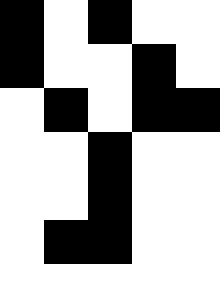[["black", "white", "black", "white", "white"], ["black", "white", "white", "black", "white"], ["white", "black", "white", "black", "black"], ["white", "white", "black", "white", "white"], ["white", "white", "black", "white", "white"], ["white", "black", "black", "white", "white"], ["white", "white", "white", "white", "white"]]